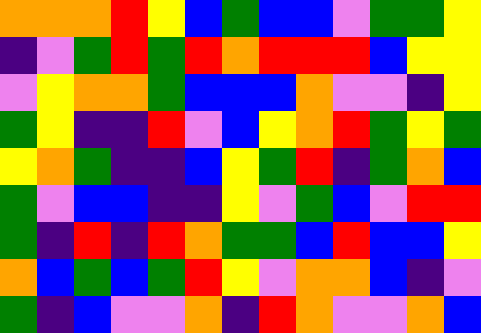[["orange", "orange", "orange", "red", "yellow", "blue", "green", "blue", "blue", "violet", "green", "green", "yellow"], ["indigo", "violet", "green", "red", "green", "red", "orange", "red", "red", "red", "blue", "yellow", "yellow"], ["violet", "yellow", "orange", "orange", "green", "blue", "blue", "blue", "orange", "violet", "violet", "indigo", "yellow"], ["green", "yellow", "indigo", "indigo", "red", "violet", "blue", "yellow", "orange", "red", "green", "yellow", "green"], ["yellow", "orange", "green", "indigo", "indigo", "blue", "yellow", "green", "red", "indigo", "green", "orange", "blue"], ["green", "violet", "blue", "blue", "indigo", "indigo", "yellow", "violet", "green", "blue", "violet", "red", "red"], ["green", "indigo", "red", "indigo", "red", "orange", "green", "green", "blue", "red", "blue", "blue", "yellow"], ["orange", "blue", "green", "blue", "green", "red", "yellow", "violet", "orange", "orange", "blue", "indigo", "violet"], ["green", "indigo", "blue", "violet", "violet", "orange", "indigo", "red", "orange", "violet", "violet", "orange", "blue"]]